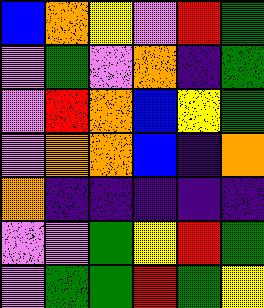[["blue", "orange", "yellow", "violet", "red", "green"], ["violet", "green", "violet", "orange", "indigo", "green"], ["violet", "red", "orange", "blue", "yellow", "green"], ["violet", "orange", "orange", "blue", "indigo", "orange"], ["orange", "indigo", "indigo", "indigo", "indigo", "indigo"], ["violet", "violet", "green", "yellow", "red", "green"], ["violet", "green", "green", "red", "green", "yellow"]]